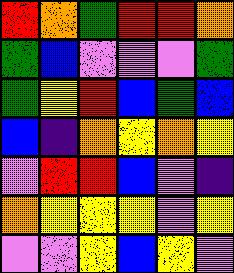[["red", "orange", "green", "red", "red", "orange"], ["green", "blue", "violet", "violet", "violet", "green"], ["green", "yellow", "red", "blue", "green", "blue"], ["blue", "indigo", "orange", "yellow", "orange", "yellow"], ["violet", "red", "red", "blue", "violet", "indigo"], ["orange", "yellow", "yellow", "yellow", "violet", "yellow"], ["violet", "violet", "yellow", "blue", "yellow", "violet"]]